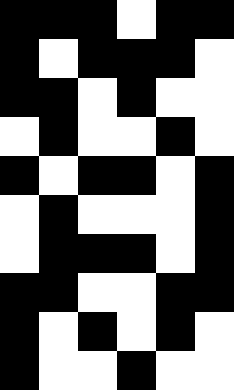[["black", "black", "black", "white", "black", "black"], ["black", "white", "black", "black", "black", "white"], ["black", "black", "white", "black", "white", "white"], ["white", "black", "white", "white", "black", "white"], ["black", "white", "black", "black", "white", "black"], ["white", "black", "white", "white", "white", "black"], ["white", "black", "black", "black", "white", "black"], ["black", "black", "white", "white", "black", "black"], ["black", "white", "black", "white", "black", "white"], ["black", "white", "white", "black", "white", "white"]]